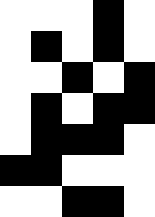[["white", "white", "white", "black", "white"], ["white", "black", "white", "black", "white"], ["white", "white", "black", "white", "black"], ["white", "black", "white", "black", "black"], ["white", "black", "black", "black", "white"], ["black", "black", "white", "white", "white"], ["white", "white", "black", "black", "white"]]